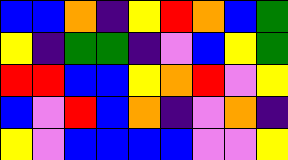[["blue", "blue", "orange", "indigo", "yellow", "red", "orange", "blue", "green"], ["yellow", "indigo", "green", "green", "indigo", "violet", "blue", "yellow", "green"], ["red", "red", "blue", "blue", "yellow", "orange", "red", "violet", "yellow"], ["blue", "violet", "red", "blue", "orange", "indigo", "violet", "orange", "indigo"], ["yellow", "violet", "blue", "blue", "blue", "blue", "violet", "violet", "yellow"]]